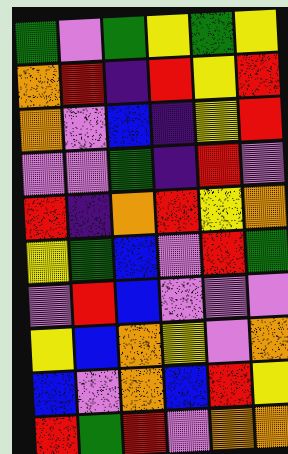[["green", "violet", "green", "yellow", "green", "yellow"], ["orange", "red", "indigo", "red", "yellow", "red"], ["orange", "violet", "blue", "indigo", "yellow", "red"], ["violet", "violet", "green", "indigo", "red", "violet"], ["red", "indigo", "orange", "red", "yellow", "orange"], ["yellow", "green", "blue", "violet", "red", "green"], ["violet", "red", "blue", "violet", "violet", "violet"], ["yellow", "blue", "orange", "yellow", "violet", "orange"], ["blue", "violet", "orange", "blue", "red", "yellow"], ["red", "green", "red", "violet", "orange", "orange"]]